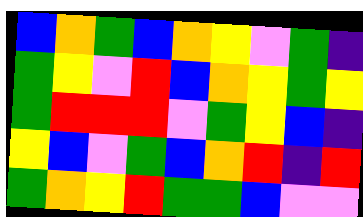[["blue", "orange", "green", "blue", "orange", "yellow", "violet", "green", "indigo"], ["green", "yellow", "violet", "red", "blue", "orange", "yellow", "green", "yellow"], ["green", "red", "red", "red", "violet", "green", "yellow", "blue", "indigo"], ["yellow", "blue", "violet", "green", "blue", "orange", "red", "indigo", "red"], ["green", "orange", "yellow", "red", "green", "green", "blue", "violet", "violet"]]